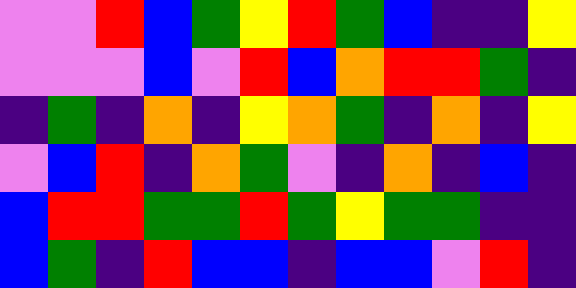[["violet", "violet", "red", "blue", "green", "yellow", "red", "green", "blue", "indigo", "indigo", "yellow"], ["violet", "violet", "violet", "blue", "violet", "red", "blue", "orange", "red", "red", "green", "indigo"], ["indigo", "green", "indigo", "orange", "indigo", "yellow", "orange", "green", "indigo", "orange", "indigo", "yellow"], ["violet", "blue", "red", "indigo", "orange", "green", "violet", "indigo", "orange", "indigo", "blue", "indigo"], ["blue", "red", "red", "green", "green", "red", "green", "yellow", "green", "green", "indigo", "indigo"], ["blue", "green", "indigo", "red", "blue", "blue", "indigo", "blue", "blue", "violet", "red", "indigo"]]